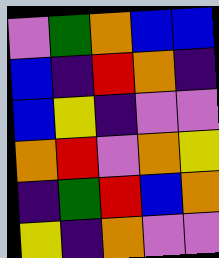[["violet", "green", "orange", "blue", "blue"], ["blue", "indigo", "red", "orange", "indigo"], ["blue", "yellow", "indigo", "violet", "violet"], ["orange", "red", "violet", "orange", "yellow"], ["indigo", "green", "red", "blue", "orange"], ["yellow", "indigo", "orange", "violet", "violet"]]